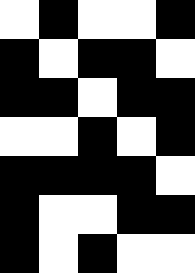[["white", "black", "white", "white", "black"], ["black", "white", "black", "black", "white"], ["black", "black", "white", "black", "black"], ["white", "white", "black", "white", "black"], ["black", "black", "black", "black", "white"], ["black", "white", "white", "black", "black"], ["black", "white", "black", "white", "white"]]